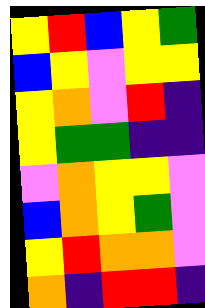[["yellow", "red", "blue", "yellow", "green"], ["blue", "yellow", "violet", "yellow", "yellow"], ["yellow", "orange", "violet", "red", "indigo"], ["yellow", "green", "green", "indigo", "indigo"], ["violet", "orange", "yellow", "yellow", "violet"], ["blue", "orange", "yellow", "green", "violet"], ["yellow", "red", "orange", "orange", "violet"], ["orange", "indigo", "red", "red", "indigo"]]